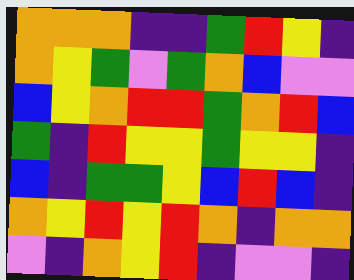[["orange", "orange", "orange", "indigo", "indigo", "green", "red", "yellow", "indigo"], ["orange", "yellow", "green", "violet", "green", "orange", "blue", "violet", "violet"], ["blue", "yellow", "orange", "red", "red", "green", "orange", "red", "blue"], ["green", "indigo", "red", "yellow", "yellow", "green", "yellow", "yellow", "indigo"], ["blue", "indigo", "green", "green", "yellow", "blue", "red", "blue", "indigo"], ["orange", "yellow", "red", "yellow", "red", "orange", "indigo", "orange", "orange"], ["violet", "indigo", "orange", "yellow", "red", "indigo", "violet", "violet", "indigo"]]